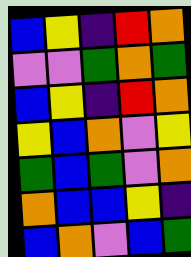[["blue", "yellow", "indigo", "red", "orange"], ["violet", "violet", "green", "orange", "green"], ["blue", "yellow", "indigo", "red", "orange"], ["yellow", "blue", "orange", "violet", "yellow"], ["green", "blue", "green", "violet", "orange"], ["orange", "blue", "blue", "yellow", "indigo"], ["blue", "orange", "violet", "blue", "green"]]